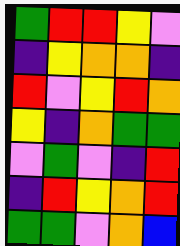[["green", "red", "red", "yellow", "violet"], ["indigo", "yellow", "orange", "orange", "indigo"], ["red", "violet", "yellow", "red", "orange"], ["yellow", "indigo", "orange", "green", "green"], ["violet", "green", "violet", "indigo", "red"], ["indigo", "red", "yellow", "orange", "red"], ["green", "green", "violet", "orange", "blue"]]